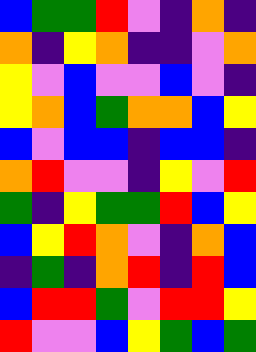[["blue", "green", "green", "red", "violet", "indigo", "orange", "indigo"], ["orange", "indigo", "yellow", "orange", "indigo", "indigo", "violet", "orange"], ["yellow", "violet", "blue", "violet", "violet", "blue", "violet", "indigo"], ["yellow", "orange", "blue", "green", "orange", "orange", "blue", "yellow"], ["blue", "violet", "blue", "blue", "indigo", "blue", "blue", "indigo"], ["orange", "red", "violet", "violet", "indigo", "yellow", "violet", "red"], ["green", "indigo", "yellow", "green", "green", "red", "blue", "yellow"], ["blue", "yellow", "red", "orange", "violet", "indigo", "orange", "blue"], ["indigo", "green", "indigo", "orange", "red", "indigo", "red", "blue"], ["blue", "red", "red", "green", "violet", "red", "red", "yellow"], ["red", "violet", "violet", "blue", "yellow", "green", "blue", "green"]]